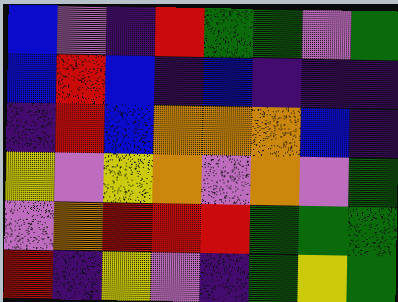[["blue", "violet", "indigo", "red", "green", "green", "violet", "green"], ["blue", "red", "blue", "indigo", "blue", "indigo", "indigo", "indigo"], ["indigo", "red", "blue", "orange", "orange", "orange", "blue", "indigo"], ["yellow", "violet", "yellow", "orange", "violet", "orange", "violet", "green"], ["violet", "orange", "red", "red", "red", "green", "green", "green"], ["red", "indigo", "yellow", "violet", "indigo", "green", "yellow", "green"]]